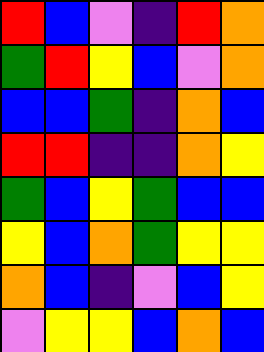[["red", "blue", "violet", "indigo", "red", "orange"], ["green", "red", "yellow", "blue", "violet", "orange"], ["blue", "blue", "green", "indigo", "orange", "blue"], ["red", "red", "indigo", "indigo", "orange", "yellow"], ["green", "blue", "yellow", "green", "blue", "blue"], ["yellow", "blue", "orange", "green", "yellow", "yellow"], ["orange", "blue", "indigo", "violet", "blue", "yellow"], ["violet", "yellow", "yellow", "blue", "orange", "blue"]]